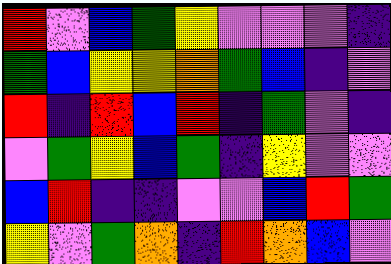[["red", "violet", "blue", "green", "yellow", "violet", "violet", "violet", "indigo"], ["green", "blue", "yellow", "yellow", "orange", "green", "blue", "indigo", "violet"], ["red", "indigo", "red", "blue", "red", "indigo", "green", "violet", "indigo"], ["violet", "green", "yellow", "blue", "green", "indigo", "yellow", "violet", "violet"], ["blue", "red", "indigo", "indigo", "violet", "violet", "blue", "red", "green"], ["yellow", "violet", "green", "orange", "indigo", "red", "orange", "blue", "violet"]]